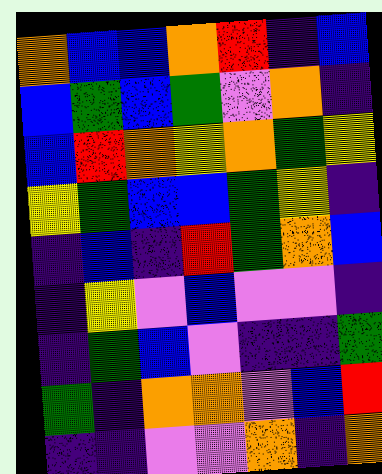[["orange", "blue", "blue", "orange", "red", "indigo", "blue"], ["blue", "green", "blue", "green", "violet", "orange", "indigo"], ["blue", "red", "orange", "yellow", "orange", "green", "yellow"], ["yellow", "green", "blue", "blue", "green", "yellow", "indigo"], ["indigo", "blue", "indigo", "red", "green", "orange", "blue"], ["indigo", "yellow", "violet", "blue", "violet", "violet", "indigo"], ["indigo", "green", "blue", "violet", "indigo", "indigo", "green"], ["green", "indigo", "orange", "orange", "violet", "blue", "red"], ["indigo", "indigo", "violet", "violet", "orange", "indigo", "orange"]]